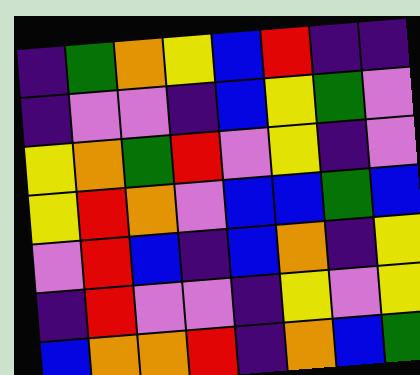[["indigo", "green", "orange", "yellow", "blue", "red", "indigo", "indigo"], ["indigo", "violet", "violet", "indigo", "blue", "yellow", "green", "violet"], ["yellow", "orange", "green", "red", "violet", "yellow", "indigo", "violet"], ["yellow", "red", "orange", "violet", "blue", "blue", "green", "blue"], ["violet", "red", "blue", "indigo", "blue", "orange", "indigo", "yellow"], ["indigo", "red", "violet", "violet", "indigo", "yellow", "violet", "yellow"], ["blue", "orange", "orange", "red", "indigo", "orange", "blue", "green"]]